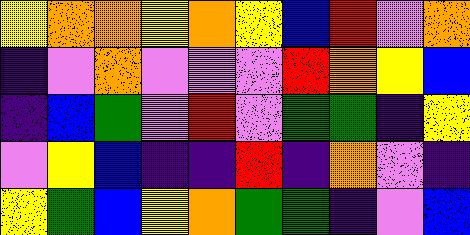[["yellow", "orange", "orange", "yellow", "orange", "yellow", "blue", "red", "violet", "orange"], ["indigo", "violet", "orange", "violet", "violet", "violet", "red", "orange", "yellow", "blue"], ["indigo", "blue", "green", "violet", "red", "violet", "green", "green", "indigo", "yellow"], ["violet", "yellow", "blue", "indigo", "indigo", "red", "indigo", "orange", "violet", "indigo"], ["yellow", "green", "blue", "yellow", "orange", "green", "green", "indigo", "violet", "blue"]]